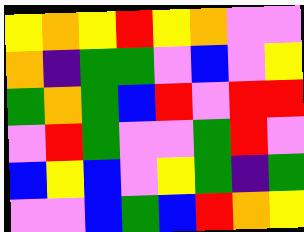[["yellow", "orange", "yellow", "red", "yellow", "orange", "violet", "violet"], ["orange", "indigo", "green", "green", "violet", "blue", "violet", "yellow"], ["green", "orange", "green", "blue", "red", "violet", "red", "red"], ["violet", "red", "green", "violet", "violet", "green", "red", "violet"], ["blue", "yellow", "blue", "violet", "yellow", "green", "indigo", "green"], ["violet", "violet", "blue", "green", "blue", "red", "orange", "yellow"]]